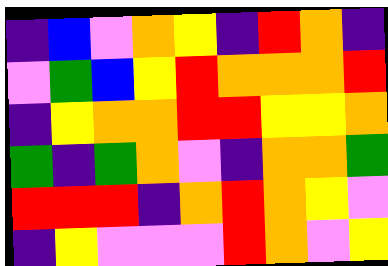[["indigo", "blue", "violet", "orange", "yellow", "indigo", "red", "orange", "indigo"], ["violet", "green", "blue", "yellow", "red", "orange", "orange", "orange", "red"], ["indigo", "yellow", "orange", "orange", "red", "red", "yellow", "yellow", "orange"], ["green", "indigo", "green", "orange", "violet", "indigo", "orange", "orange", "green"], ["red", "red", "red", "indigo", "orange", "red", "orange", "yellow", "violet"], ["indigo", "yellow", "violet", "violet", "violet", "red", "orange", "violet", "yellow"]]